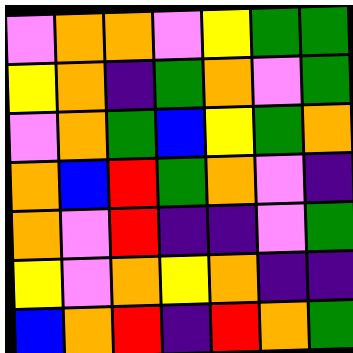[["violet", "orange", "orange", "violet", "yellow", "green", "green"], ["yellow", "orange", "indigo", "green", "orange", "violet", "green"], ["violet", "orange", "green", "blue", "yellow", "green", "orange"], ["orange", "blue", "red", "green", "orange", "violet", "indigo"], ["orange", "violet", "red", "indigo", "indigo", "violet", "green"], ["yellow", "violet", "orange", "yellow", "orange", "indigo", "indigo"], ["blue", "orange", "red", "indigo", "red", "orange", "green"]]